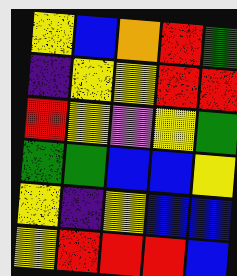[["yellow", "blue", "orange", "red", "green"], ["indigo", "yellow", "yellow", "red", "red"], ["red", "yellow", "violet", "yellow", "green"], ["green", "green", "blue", "blue", "yellow"], ["yellow", "indigo", "yellow", "blue", "blue"], ["yellow", "red", "red", "red", "blue"]]